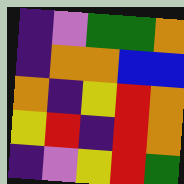[["indigo", "violet", "green", "green", "orange"], ["indigo", "orange", "orange", "blue", "blue"], ["orange", "indigo", "yellow", "red", "orange"], ["yellow", "red", "indigo", "red", "orange"], ["indigo", "violet", "yellow", "red", "green"]]